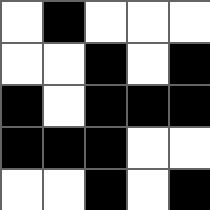[["white", "black", "white", "white", "white"], ["white", "white", "black", "white", "black"], ["black", "white", "black", "black", "black"], ["black", "black", "black", "white", "white"], ["white", "white", "black", "white", "black"]]